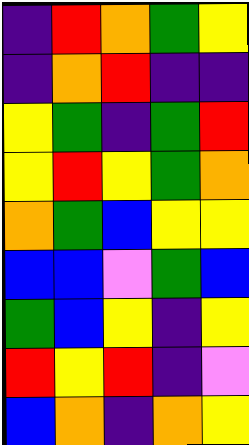[["indigo", "red", "orange", "green", "yellow"], ["indigo", "orange", "red", "indigo", "indigo"], ["yellow", "green", "indigo", "green", "red"], ["yellow", "red", "yellow", "green", "orange"], ["orange", "green", "blue", "yellow", "yellow"], ["blue", "blue", "violet", "green", "blue"], ["green", "blue", "yellow", "indigo", "yellow"], ["red", "yellow", "red", "indigo", "violet"], ["blue", "orange", "indigo", "orange", "yellow"]]